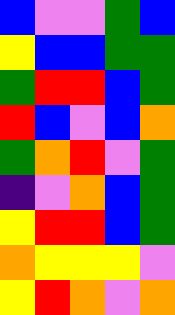[["blue", "violet", "violet", "green", "blue"], ["yellow", "blue", "blue", "green", "green"], ["green", "red", "red", "blue", "green"], ["red", "blue", "violet", "blue", "orange"], ["green", "orange", "red", "violet", "green"], ["indigo", "violet", "orange", "blue", "green"], ["yellow", "red", "red", "blue", "green"], ["orange", "yellow", "yellow", "yellow", "violet"], ["yellow", "red", "orange", "violet", "orange"]]